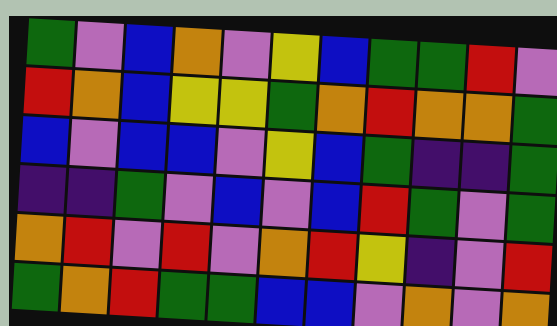[["green", "violet", "blue", "orange", "violet", "yellow", "blue", "green", "green", "red", "violet"], ["red", "orange", "blue", "yellow", "yellow", "green", "orange", "red", "orange", "orange", "green"], ["blue", "violet", "blue", "blue", "violet", "yellow", "blue", "green", "indigo", "indigo", "green"], ["indigo", "indigo", "green", "violet", "blue", "violet", "blue", "red", "green", "violet", "green"], ["orange", "red", "violet", "red", "violet", "orange", "red", "yellow", "indigo", "violet", "red"], ["green", "orange", "red", "green", "green", "blue", "blue", "violet", "orange", "violet", "orange"]]